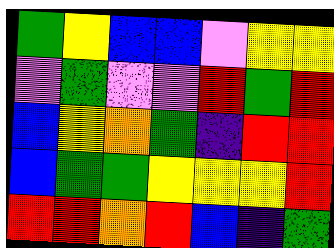[["green", "yellow", "blue", "blue", "violet", "yellow", "yellow"], ["violet", "green", "violet", "violet", "red", "green", "red"], ["blue", "yellow", "orange", "green", "indigo", "red", "red"], ["blue", "green", "green", "yellow", "yellow", "yellow", "red"], ["red", "red", "orange", "red", "blue", "indigo", "green"]]